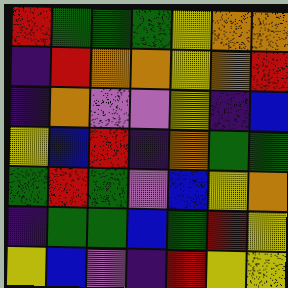[["red", "green", "green", "green", "yellow", "orange", "orange"], ["indigo", "red", "orange", "orange", "yellow", "orange", "red"], ["indigo", "orange", "violet", "violet", "yellow", "indigo", "blue"], ["yellow", "blue", "red", "indigo", "orange", "green", "green"], ["green", "red", "green", "violet", "blue", "yellow", "orange"], ["indigo", "green", "green", "blue", "green", "red", "yellow"], ["yellow", "blue", "violet", "indigo", "red", "yellow", "yellow"]]